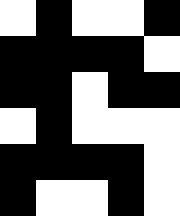[["white", "black", "white", "white", "black"], ["black", "black", "black", "black", "white"], ["black", "black", "white", "black", "black"], ["white", "black", "white", "white", "white"], ["black", "black", "black", "black", "white"], ["black", "white", "white", "black", "white"]]